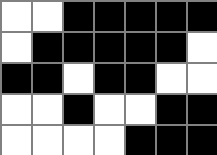[["white", "white", "black", "black", "black", "black", "black"], ["white", "black", "black", "black", "black", "black", "white"], ["black", "black", "white", "black", "black", "white", "white"], ["white", "white", "black", "white", "white", "black", "black"], ["white", "white", "white", "white", "black", "black", "black"]]